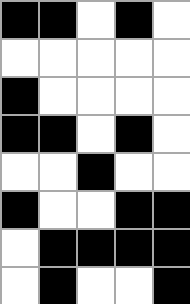[["black", "black", "white", "black", "white"], ["white", "white", "white", "white", "white"], ["black", "white", "white", "white", "white"], ["black", "black", "white", "black", "white"], ["white", "white", "black", "white", "white"], ["black", "white", "white", "black", "black"], ["white", "black", "black", "black", "black"], ["white", "black", "white", "white", "black"]]